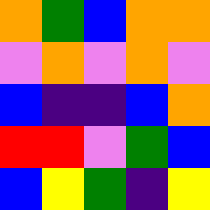[["orange", "green", "blue", "orange", "orange"], ["violet", "orange", "violet", "orange", "violet"], ["blue", "indigo", "indigo", "blue", "orange"], ["red", "red", "violet", "green", "blue"], ["blue", "yellow", "green", "indigo", "yellow"]]